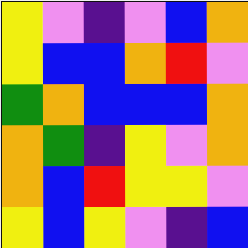[["yellow", "violet", "indigo", "violet", "blue", "orange"], ["yellow", "blue", "blue", "orange", "red", "violet"], ["green", "orange", "blue", "blue", "blue", "orange"], ["orange", "green", "indigo", "yellow", "violet", "orange"], ["orange", "blue", "red", "yellow", "yellow", "violet"], ["yellow", "blue", "yellow", "violet", "indigo", "blue"]]